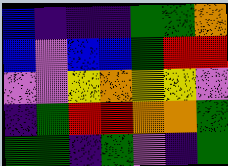[["blue", "indigo", "indigo", "indigo", "green", "green", "orange"], ["blue", "violet", "blue", "blue", "green", "red", "red"], ["violet", "violet", "yellow", "orange", "yellow", "yellow", "violet"], ["indigo", "green", "red", "red", "orange", "orange", "green"], ["green", "green", "indigo", "green", "violet", "indigo", "green"]]